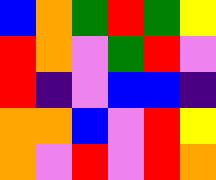[["blue", "orange", "green", "red", "green", "yellow"], ["red", "orange", "violet", "green", "red", "violet"], ["red", "indigo", "violet", "blue", "blue", "indigo"], ["orange", "orange", "blue", "violet", "red", "yellow"], ["orange", "violet", "red", "violet", "red", "orange"]]